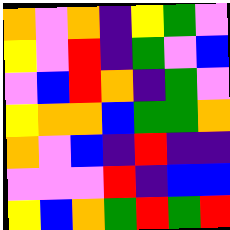[["orange", "violet", "orange", "indigo", "yellow", "green", "violet"], ["yellow", "violet", "red", "indigo", "green", "violet", "blue"], ["violet", "blue", "red", "orange", "indigo", "green", "violet"], ["yellow", "orange", "orange", "blue", "green", "green", "orange"], ["orange", "violet", "blue", "indigo", "red", "indigo", "indigo"], ["violet", "violet", "violet", "red", "indigo", "blue", "blue"], ["yellow", "blue", "orange", "green", "red", "green", "red"]]